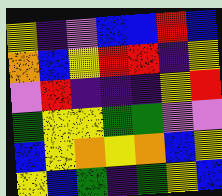[["yellow", "indigo", "violet", "blue", "blue", "red", "blue"], ["orange", "blue", "yellow", "red", "red", "indigo", "yellow"], ["violet", "red", "indigo", "indigo", "indigo", "yellow", "red"], ["green", "yellow", "yellow", "green", "green", "violet", "violet"], ["blue", "yellow", "orange", "yellow", "orange", "blue", "yellow"], ["yellow", "blue", "green", "indigo", "green", "yellow", "blue"]]